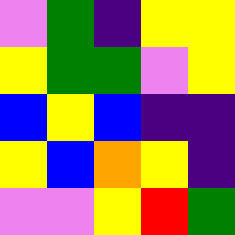[["violet", "green", "indigo", "yellow", "yellow"], ["yellow", "green", "green", "violet", "yellow"], ["blue", "yellow", "blue", "indigo", "indigo"], ["yellow", "blue", "orange", "yellow", "indigo"], ["violet", "violet", "yellow", "red", "green"]]